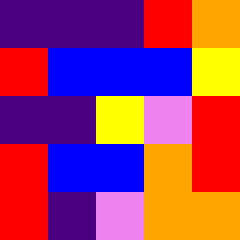[["indigo", "indigo", "indigo", "red", "orange"], ["red", "blue", "blue", "blue", "yellow"], ["indigo", "indigo", "yellow", "violet", "red"], ["red", "blue", "blue", "orange", "red"], ["red", "indigo", "violet", "orange", "orange"]]